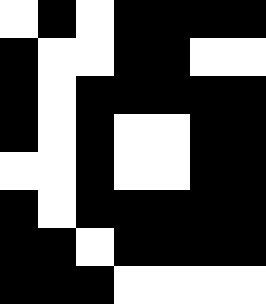[["white", "black", "white", "black", "black", "black", "black"], ["black", "white", "white", "black", "black", "white", "white"], ["black", "white", "black", "black", "black", "black", "black"], ["black", "white", "black", "white", "white", "black", "black"], ["white", "white", "black", "white", "white", "black", "black"], ["black", "white", "black", "black", "black", "black", "black"], ["black", "black", "white", "black", "black", "black", "black"], ["black", "black", "black", "white", "white", "white", "white"]]